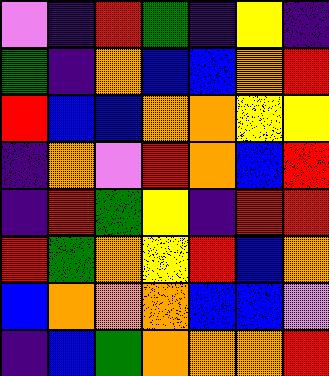[["violet", "indigo", "red", "green", "indigo", "yellow", "indigo"], ["green", "indigo", "orange", "blue", "blue", "orange", "red"], ["red", "blue", "blue", "orange", "orange", "yellow", "yellow"], ["indigo", "orange", "violet", "red", "orange", "blue", "red"], ["indigo", "red", "green", "yellow", "indigo", "red", "red"], ["red", "green", "orange", "yellow", "red", "blue", "orange"], ["blue", "orange", "orange", "orange", "blue", "blue", "violet"], ["indigo", "blue", "green", "orange", "orange", "orange", "red"]]